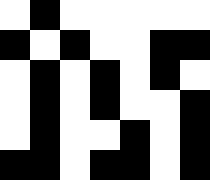[["white", "black", "white", "white", "white", "white", "white"], ["black", "white", "black", "white", "white", "black", "black"], ["white", "black", "white", "black", "white", "black", "white"], ["white", "black", "white", "black", "white", "white", "black"], ["white", "black", "white", "white", "black", "white", "black"], ["black", "black", "white", "black", "black", "white", "black"]]